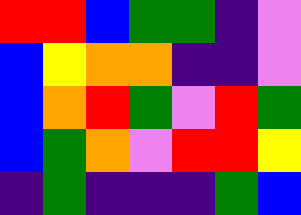[["red", "red", "blue", "green", "green", "indigo", "violet"], ["blue", "yellow", "orange", "orange", "indigo", "indigo", "violet"], ["blue", "orange", "red", "green", "violet", "red", "green"], ["blue", "green", "orange", "violet", "red", "red", "yellow"], ["indigo", "green", "indigo", "indigo", "indigo", "green", "blue"]]